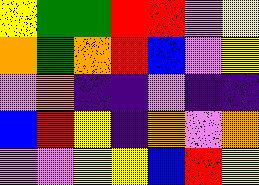[["yellow", "green", "green", "red", "red", "violet", "yellow"], ["orange", "green", "orange", "red", "blue", "violet", "yellow"], ["violet", "orange", "indigo", "indigo", "violet", "indigo", "indigo"], ["blue", "red", "yellow", "indigo", "orange", "violet", "orange"], ["violet", "violet", "yellow", "yellow", "blue", "red", "yellow"]]